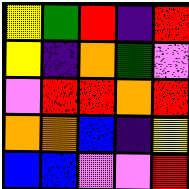[["yellow", "green", "red", "indigo", "red"], ["yellow", "indigo", "orange", "green", "violet"], ["violet", "red", "red", "orange", "red"], ["orange", "orange", "blue", "indigo", "yellow"], ["blue", "blue", "violet", "violet", "red"]]